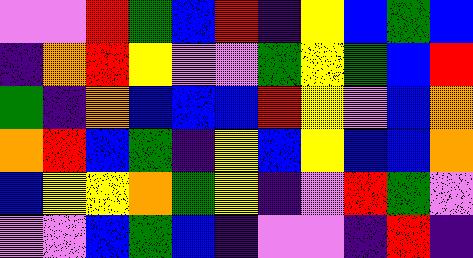[["violet", "violet", "red", "green", "blue", "red", "indigo", "yellow", "blue", "green", "blue"], ["indigo", "orange", "red", "yellow", "violet", "violet", "green", "yellow", "green", "blue", "red"], ["green", "indigo", "orange", "blue", "blue", "blue", "red", "yellow", "violet", "blue", "orange"], ["orange", "red", "blue", "green", "indigo", "yellow", "blue", "yellow", "blue", "blue", "orange"], ["blue", "yellow", "yellow", "orange", "green", "yellow", "indigo", "violet", "red", "green", "violet"], ["violet", "violet", "blue", "green", "blue", "indigo", "violet", "violet", "indigo", "red", "indigo"]]